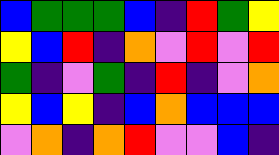[["blue", "green", "green", "green", "blue", "indigo", "red", "green", "yellow"], ["yellow", "blue", "red", "indigo", "orange", "violet", "red", "violet", "red"], ["green", "indigo", "violet", "green", "indigo", "red", "indigo", "violet", "orange"], ["yellow", "blue", "yellow", "indigo", "blue", "orange", "blue", "blue", "blue"], ["violet", "orange", "indigo", "orange", "red", "violet", "violet", "blue", "indigo"]]